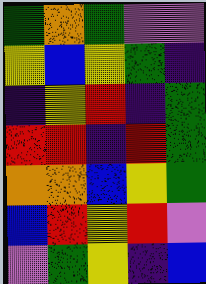[["green", "orange", "green", "violet", "violet"], ["yellow", "blue", "yellow", "green", "indigo"], ["indigo", "yellow", "red", "indigo", "green"], ["red", "red", "indigo", "red", "green"], ["orange", "orange", "blue", "yellow", "green"], ["blue", "red", "yellow", "red", "violet"], ["violet", "green", "yellow", "indigo", "blue"]]